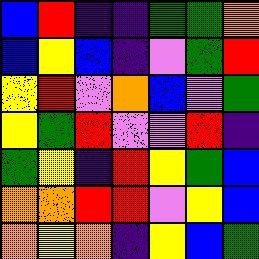[["blue", "red", "indigo", "indigo", "green", "green", "orange"], ["blue", "yellow", "blue", "indigo", "violet", "green", "red"], ["yellow", "red", "violet", "orange", "blue", "violet", "green"], ["yellow", "green", "red", "violet", "violet", "red", "indigo"], ["green", "yellow", "indigo", "red", "yellow", "green", "blue"], ["orange", "orange", "red", "red", "violet", "yellow", "blue"], ["orange", "yellow", "orange", "indigo", "yellow", "blue", "green"]]